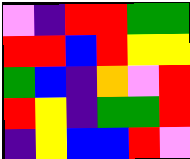[["violet", "indigo", "red", "red", "green", "green"], ["red", "red", "blue", "red", "yellow", "yellow"], ["green", "blue", "indigo", "orange", "violet", "red"], ["red", "yellow", "indigo", "green", "green", "red"], ["indigo", "yellow", "blue", "blue", "red", "violet"]]